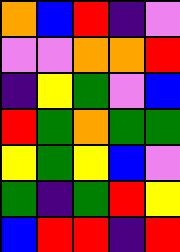[["orange", "blue", "red", "indigo", "violet"], ["violet", "violet", "orange", "orange", "red"], ["indigo", "yellow", "green", "violet", "blue"], ["red", "green", "orange", "green", "green"], ["yellow", "green", "yellow", "blue", "violet"], ["green", "indigo", "green", "red", "yellow"], ["blue", "red", "red", "indigo", "red"]]